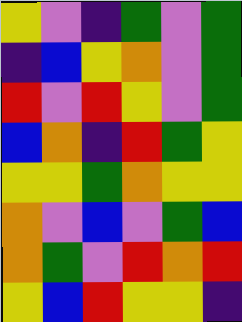[["yellow", "violet", "indigo", "green", "violet", "green"], ["indigo", "blue", "yellow", "orange", "violet", "green"], ["red", "violet", "red", "yellow", "violet", "green"], ["blue", "orange", "indigo", "red", "green", "yellow"], ["yellow", "yellow", "green", "orange", "yellow", "yellow"], ["orange", "violet", "blue", "violet", "green", "blue"], ["orange", "green", "violet", "red", "orange", "red"], ["yellow", "blue", "red", "yellow", "yellow", "indigo"]]